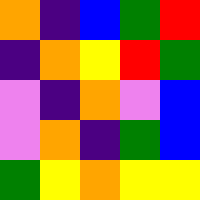[["orange", "indigo", "blue", "green", "red"], ["indigo", "orange", "yellow", "red", "green"], ["violet", "indigo", "orange", "violet", "blue"], ["violet", "orange", "indigo", "green", "blue"], ["green", "yellow", "orange", "yellow", "yellow"]]